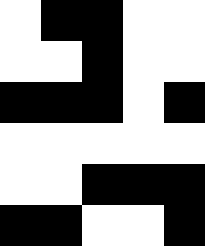[["white", "black", "black", "white", "white"], ["white", "white", "black", "white", "white"], ["black", "black", "black", "white", "black"], ["white", "white", "white", "white", "white"], ["white", "white", "black", "black", "black"], ["black", "black", "white", "white", "black"]]